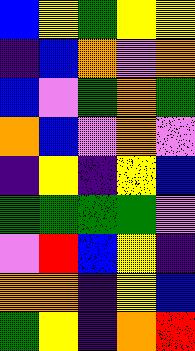[["blue", "yellow", "green", "yellow", "yellow"], ["indigo", "blue", "orange", "violet", "orange"], ["blue", "violet", "green", "orange", "green"], ["orange", "blue", "violet", "orange", "violet"], ["indigo", "yellow", "indigo", "yellow", "blue"], ["green", "green", "green", "green", "violet"], ["violet", "red", "blue", "yellow", "indigo"], ["orange", "orange", "indigo", "yellow", "blue"], ["green", "yellow", "indigo", "orange", "red"]]